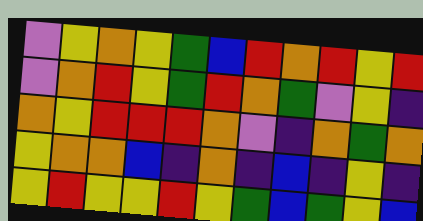[["violet", "yellow", "orange", "yellow", "green", "blue", "red", "orange", "red", "yellow", "red"], ["violet", "orange", "red", "yellow", "green", "red", "orange", "green", "violet", "yellow", "indigo"], ["orange", "yellow", "red", "red", "red", "orange", "violet", "indigo", "orange", "green", "orange"], ["yellow", "orange", "orange", "blue", "indigo", "orange", "indigo", "blue", "indigo", "yellow", "indigo"], ["yellow", "red", "yellow", "yellow", "red", "yellow", "green", "blue", "green", "yellow", "blue"]]